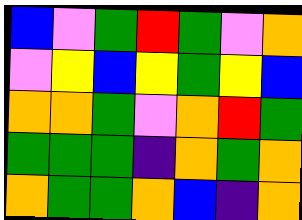[["blue", "violet", "green", "red", "green", "violet", "orange"], ["violet", "yellow", "blue", "yellow", "green", "yellow", "blue"], ["orange", "orange", "green", "violet", "orange", "red", "green"], ["green", "green", "green", "indigo", "orange", "green", "orange"], ["orange", "green", "green", "orange", "blue", "indigo", "orange"]]